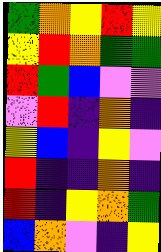[["green", "orange", "yellow", "red", "yellow"], ["yellow", "red", "orange", "green", "green"], ["red", "green", "blue", "violet", "violet"], ["violet", "red", "indigo", "orange", "indigo"], ["yellow", "blue", "indigo", "yellow", "violet"], ["red", "indigo", "indigo", "orange", "indigo"], ["red", "indigo", "yellow", "orange", "green"], ["blue", "orange", "violet", "indigo", "yellow"]]